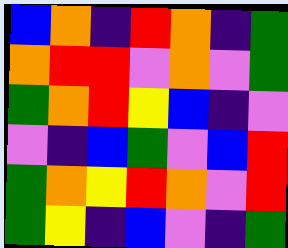[["blue", "orange", "indigo", "red", "orange", "indigo", "green"], ["orange", "red", "red", "violet", "orange", "violet", "green"], ["green", "orange", "red", "yellow", "blue", "indigo", "violet"], ["violet", "indigo", "blue", "green", "violet", "blue", "red"], ["green", "orange", "yellow", "red", "orange", "violet", "red"], ["green", "yellow", "indigo", "blue", "violet", "indigo", "green"]]